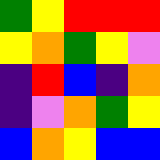[["green", "yellow", "red", "red", "red"], ["yellow", "orange", "green", "yellow", "violet"], ["indigo", "red", "blue", "indigo", "orange"], ["indigo", "violet", "orange", "green", "yellow"], ["blue", "orange", "yellow", "blue", "blue"]]